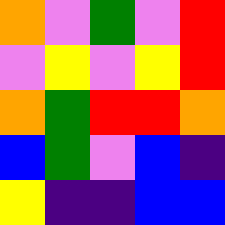[["orange", "violet", "green", "violet", "red"], ["violet", "yellow", "violet", "yellow", "red"], ["orange", "green", "red", "red", "orange"], ["blue", "green", "violet", "blue", "indigo"], ["yellow", "indigo", "indigo", "blue", "blue"]]